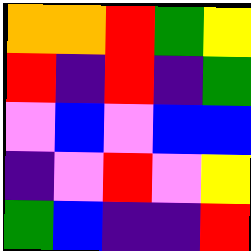[["orange", "orange", "red", "green", "yellow"], ["red", "indigo", "red", "indigo", "green"], ["violet", "blue", "violet", "blue", "blue"], ["indigo", "violet", "red", "violet", "yellow"], ["green", "blue", "indigo", "indigo", "red"]]